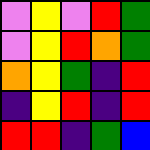[["violet", "yellow", "violet", "red", "green"], ["violet", "yellow", "red", "orange", "green"], ["orange", "yellow", "green", "indigo", "red"], ["indigo", "yellow", "red", "indigo", "red"], ["red", "red", "indigo", "green", "blue"]]